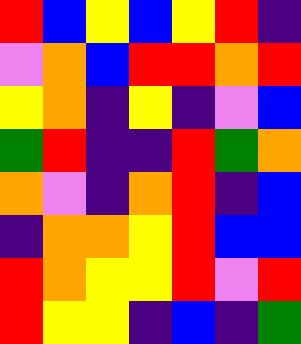[["red", "blue", "yellow", "blue", "yellow", "red", "indigo"], ["violet", "orange", "blue", "red", "red", "orange", "red"], ["yellow", "orange", "indigo", "yellow", "indigo", "violet", "blue"], ["green", "red", "indigo", "indigo", "red", "green", "orange"], ["orange", "violet", "indigo", "orange", "red", "indigo", "blue"], ["indigo", "orange", "orange", "yellow", "red", "blue", "blue"], ["red", "orange", "yellow", "yellow", "red", "violet", "red"], ["red", "yellow", "yellow", "indigo", "blue", "indigo", "green"]]